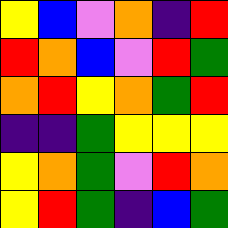[["yellow", "blue", "violet", "orange", "indigo", "red"], ["red", "orange", "blue", "violet", "red", "green"], ["orange", "red", "yellow", "orange", "green", "red"], ["indigo", "indigo", "green", "yellow", "yellow", "yellow"], ["yellow", "orange", "green", "violet", "red", "orange"], ["yellow", "red", "green", "indigo", "blue", "green"]]